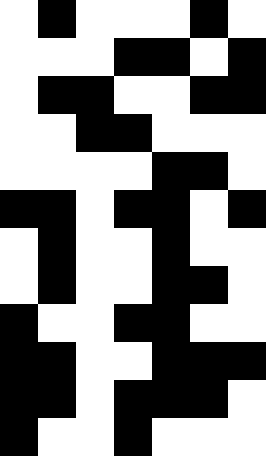[["white", "black", "white", "white", "white", "black", "white"], ["white", "white", "white", "black", "black", "white", "black"], ["white", "black", "black", "white", "white", "black", "black"], ["white", "white", "black", "black", "white", "white", "white"], ["white", "white", "white", "white", "black", "black", "white"], ["black", "black", "white", "black", "black", "white", "black"], ["white", "black", "white", "white", "black", "white", "white"], ["white", "black", "white", "white", "black", "black", "white"], ["black", "white", "white", "black", "black", "white", "white"], ["black", "black", "white", "white", "black", "black", "black"], ["black", "black", "white", "black", "black", "black", "white"], ["black", "white", "white", "black", "white", "white", "white"]]